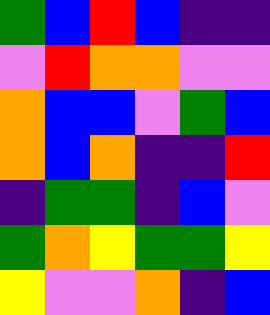[["green", "blue", "red", "blue", "indigo", "indigo"], ["violet", "red", "orange", "orange", "violet", "violet"], ["orange", "blue", "blue", "violet", "green", "blue"], ["orange", "blue", "orange", "indigo", "indigo", "red"], ["indigo", "green", "green", "indigo", "blue", "violet"], ["green", "orange", "yellow", "green", "green", "yellow"], ["yellow", "violet", "violet", "orange", "indigo", "blue"]]